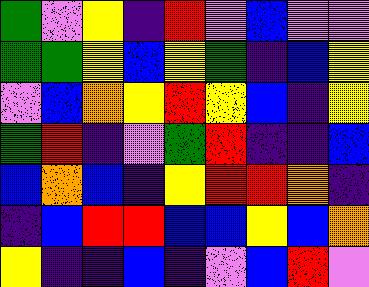[["green", "violet", "yellow", "indigo", "red", "violet", "blue", "violet", "violet"], ["green", "green", "yellow", "blue", "yellow", "green", "indigo", "blue", "yellow"], ["violet", "blue", "orange", "yellow", "red", "yellow", "blue", "indigo", "yellow"], ["green", "red", "indigo", "violet", "green", "red", "indigo", "indigo", "blue"], ["blue", "orange", "blue", "indigo", "yellow", "red", "red", "orange", "indigo"], ["indigo", "blue", "red", "red", "blue", "blue", "yellow", "blue", "orange"], ["yellow", "indigo", "indigo", "blue", "indigo", "violet", "blue", "red", "violet"]]